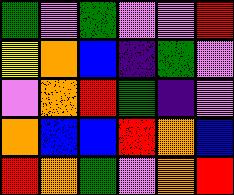[["green", "violet", "green", "violet", "violet", "red"], ["yellow", "orange", "blue", "indigo", "green", "violet"], ["violet", "orange", "red", "green", "indigo", "violet"], ["orange", "blue", "blue", "red", "orange", "blue"], ["red", "orange", "green", "violet", "orange", "red"]]